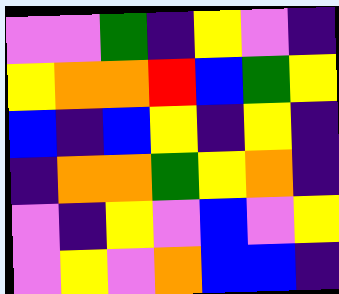[["violet", "violet", "green", "indigo", "yellow", "violet", "indigo"], ["yellow", "orange", "orange", "red", "blue", "green", "yellow"], ["blue", "indigo", "blue", "yellow", "indigo", "yellow", "indigo"], ["indigo", "orange", "orange", "green", "yellow", "orange", "indigo"], ["violet", "indigo", "yellow", "violet", "blue", "violet", "yellow"], ["violet", "yellow", "violet", "orange", "blue", "blue", "indigo"]]